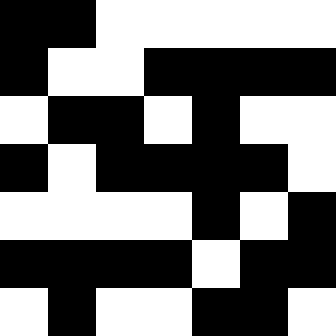[["black", "black", "white", "white", "white", "white", "white"], ["black", "white", "white", "black", "black", "black", "black"], ["white", "black", "black", "white", "black", "white", "white"], ["black", "white", "black", "black", "black", "black", "white"], ["white", "white", "white", "white", "black", "white", "black"], ["black", "black", "black", "black", "white", "black", "black"], ["white", "black", "white", "white", "black", "black", "white"]]